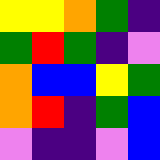[["yellow", "yellow", "orange", "green", "indigo"], ["green", "red", "green", "indigo", "violet"], ["orange", "blue", "blue", "yellow", "green"], ["orange", "red", "indigo", "green", "blue"], ["violet", "indigo", "indigo", "violet", "blue"]]